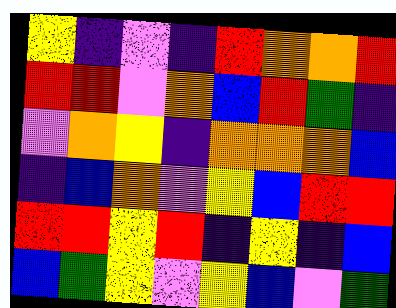[["yellow", "indigo", "violet", "indigo", "red", "orange", "orange", "red"], ["red", "red", "violet", "orange", "blue", "red", "green", "indigo"], ["violet", "orange", "yellow", "indigo", "orange", "orange", "orange", "blue"], ["indigo", "blue", "orange", "violet", "yellow", "blue", "red", "red"], ["red", "red", "yellow", "red", "indigo", "yellow", "indigo", "blue"], ["blue", "green", "yellow", "violet", "yellow", "blue", "violet", "green"]]